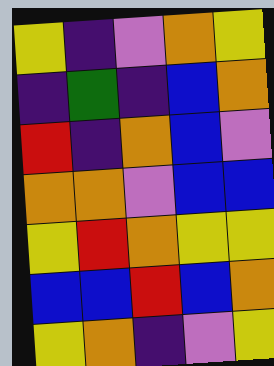[["yellow", "indigo", "violet", "orange", "yellow"], ["indigo", "green", "indigo", "blue", "orange"], ["red", "indigo", "orange", "blue", "violet"], ["orange", "orange", "violet", "blue", "blue"], ["yellow", "red", "orange", "yellow", "yellow"], ["blue", "blue", "red", "blue", "orange"], ["yellow", "orange", "indigo", "violet", "yellow"]]